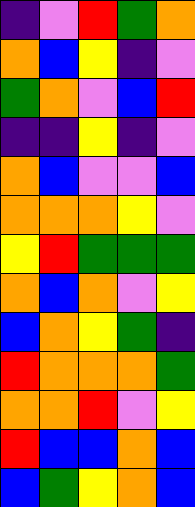[["indigo", "violet", "red", "green", "orange"], ["orange", "blue", "yellow", "indigo", "violet"], ["green", "orange", "violet", "blue", "red"], ["indigo", "indigo", "yellow", "indigo", "violet"], ["orange", "blue", "violet", "violet", "blue"], ["orange", "orange", "orange", "yellow", "violet"], ["yellow", "red", "green", "green", "green"], ["orange", "blue", "orange", "violet", "yellow"], ["blue", "orange", "yellow", "green", "indigo"], ["red", "orange", "orange", "orange", "green"], ["orange", "orange", "red", "violet", "yellow"], ["red", "blue", "blue", "orange", "blue"], ["blue", "green", "yellow", "orange", "blue"]]